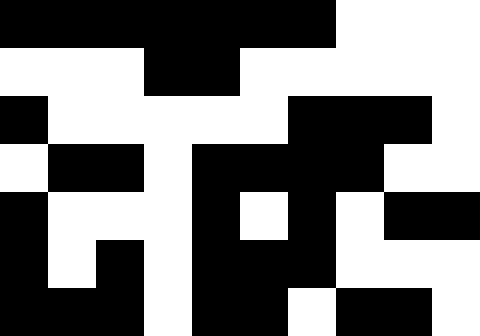[["black", "black", "black", "black", "black", "black", "black", "white", "white", "white"], ["white", "white", "white", "black", "black", "white", "white", "white", "white", "white"], ["black", "white", "white", "white", "white", "white", "black", "black", "black", "white"], ["white", "black", "black", "white", "black", "black", "black", "black", "white", "white"], ["black", "white", "white", "white", "black", "white", "black", "white", "black", "black"], ["black", "white", "black", "white", "black", "black", "black", "white", "white", "white"], ["black", "black", "black", "white", "black", "black", "white", "black", "black", "white"]]